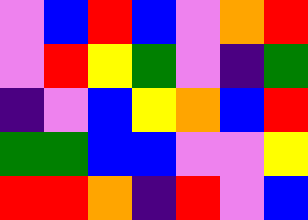[["violet", "blue", "red", "blue", "violet", "orange", "red"], ["violet", "red", "yellow", "green", "violet", "indigo", "green"], ["indigo", "violet", "blue", "yellow", "orange", "blue", "red"], ["green", "green", "blue", "blue", "violet", "violet", "yellow"], ["red", "red", "orange", "indigo", "red", "violet", "blue"]]